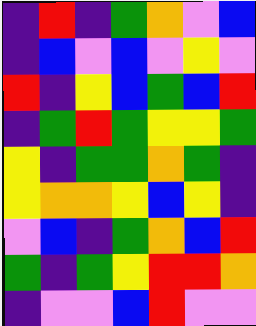[["indigo", "red", "indigo", "green", "orange", "violet", "blue"], ["indigo", "blue", "violet", "blue", "violet", "yellow", "violet"], ["red", "indigo", "yellow", "blue", "green", "blue", "red"], ["indigo", "green", "red", "green", "yellow", "yellow", "green"], ["yellow", "indigo", "green", "green", "orange", "green", "indigo"], ["yellow", "orange", "orange", "yellow", "blue", "yellow", "indigo"], ["violet", "blue", "indigo", "green", "orange", "blue", "red"], ["green", "indigo", "green", "yellow", "red", "red", "orange"], ["indigo", "violet", "violet", "blue", "red", "violet", "violet"]]